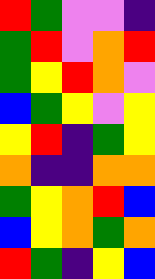[["red", "green", "violet", "violet", "indigo"], ["green", "red", "violet", "orange", "red"], ["green", "yellow", "red", "orange", "violet"], ["blue", "green", "yellow", "violet", "yellow"], ["yellow", "red", "indigo", "green", "yellow"], ["orange", "indigo", "indigo", "orange", "orange"], ["green", "yellow", "orange", "red", "blue"], ["blue", "yellow", "orange", "green", "orange"], ["red", "green", "indigo", "yellow", "blue"]]